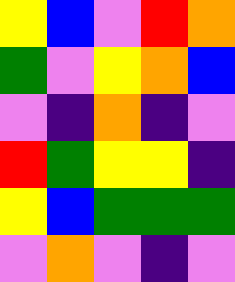[["yellow", "blue", "violet", "red", "orange"], ["green", "violet", "yellow", "orange", "blue"], ["violet", "indigo", "orange", "indigo", "violet"], ["red", "green", "yellow", "yellow", "indigo"], ["yellow", "blue", "green", "green", "green"], ["violet", "orange", "violet", "indigo", "violet"]]